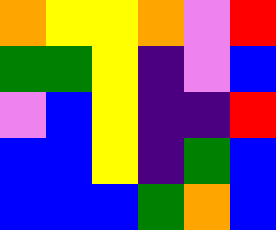[["orange", "yellow", "yellow", "orange", "violet", "red"], ["green", "green", "yellow", "indigo", "violet", "blue"], ["violet", "blue", "yellow", "indigo", "indigo", "red"], ["blue", "blue", "yellow", "indigo", "green", "blue"], ["blue", "blue", "blue", "green", "orange", "blue"]]